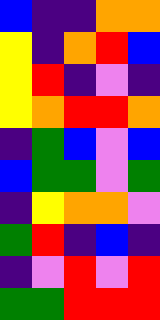[["blue", "indigo", "indigo", "orange", "orange"], ["yellow", "indigo", "orange", "red", "blue"], ["yellow", "red", "indigo", "violet", "indigo"], ["yellow", "orange", "red", "red", "orange"], ["indigo", "green", "blue", "violet", "blue"], ["blue", "green", "green", "violet", "green"], ["indigo", "yellow", "orange", "orange", "violet"], ["green", "red", "indigo", "blue", "indigo"], ["indigo", "violet", "red", "violet", "red"], ["green", "green", "red", "red", "red"]]